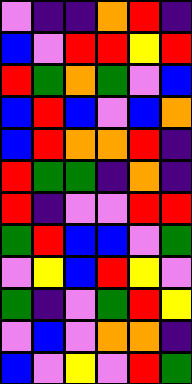[["violet", "indigo", "indigo", "orange", "red", "indigo"], ["blue", "violet", "red", "red", "yellow", "red"], ["red", "green", "orange", "green", "violet", "blue"], ["blue", "red", "blue", "violet", "blue", "orange"], ["blue", "red", "orange", "orange", "red", "indigo"], ["red", "green", "green", "indigo", "orange", "indigo"], ["red", "indigo", "violet", "violet", "red", "red"], ["green", "red", "blue", "blue", "violet", "green"], ["violet", "yellow", "blue", "red", "yellow", "violet"], ["green", "indigo", "violet", "green", "red", "yellow"], ["violet", "blue", "violet", "orange", "orange", "indigo"], ["blue", "violet", "yellow", "violet", "red", "green"]]